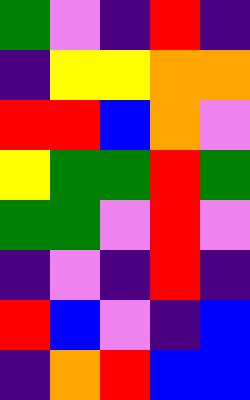[["green", "violet", "indigo", "red", "indigo"], ["indigo", "yellow", "yellow", "orange", "orange"], ["red", "red", "blue", "orange", "violet"], ["yellow", "green", "green", "red", "green"], ["green", "green", "violet", "red", "violet"], ["indigo", "violet", "indigo", "red", "indigo"], ["red", "blue", "violet", "indigo", "blue"], ["indigo", "orange", "red", "blue", "blue"]]